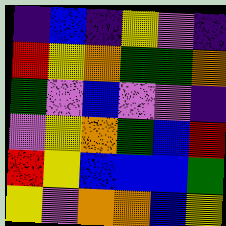[["indigo", "blue", "indigo", "yellow", "violet", "indigo"], ["red", "yellow", "orange", "green", "green", "orange"], ["green", "violet", "blue", "violet", "violet", "indigo"], ["violet", "yellow", "orange", "green", "blue", "red"], ["red", "yellow", "blue", "blue", "blue", "green"], ["yellow", "violet", "orange", "orange", "blue", "yellow"]]